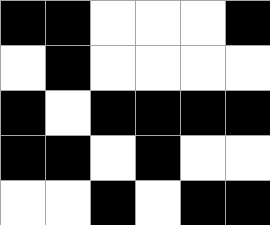[["black", "black", "white", "white", "white", "black"], ["white", "black", "white", "white", "white", "white"], ["black", "white", "black", "black", "black", "black"], ["black", "black", "white", "black", "white", "white"], ["white", "white", "black", "white", "black", "black"]]